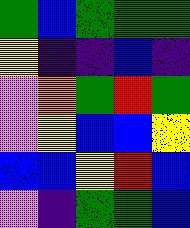[["green", "blue", "green", "green", "green"], ["yellow", "indigo", "indigo", "blue", "indigo"], ["violet", "orange", "green", "red", "green"], ["violet", "yellow", "blue", "blue", "yellow"], ["blue", "blue", "yellow", "red", "blue"], ["violet", "indigo", "green", "green", "blue"]]